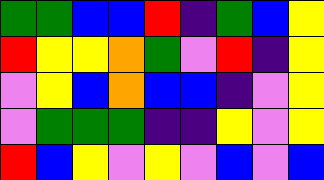[["green", "green", "blue", "blue", "red", "indigo", "green", "blue", "yellow"], ["red", "yellow", "yellow", "orange", "green", "violet", "red", "indigo", "yellow"], ["violet", "yellow", "blue", "orange", "blue", "blue", "indigo", "violet", "yellow"], ["violet", "green", "green", "green", "indigo", "indigo", "yellow", "violet", "yellow"], ["red", "blue", "yellow", "violet", "yellow", "violet", "blue", "violet", "blue"]]